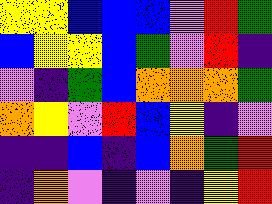[["yellow", "yellow", "blue", "blue", "blue", "violet", "red", "green"], ["blue", "yellow", "yellow", "blue", "green", "violet", "red", "indigo"], ["violet", "indigo", "green", "blue", "orange", "orange", "orange", "green"], ["orange", "yellow", "violet", "red", "blue", "yellow", "indigo", "violet"], ["indigo", "indigo", "blue", "indigo", "blue", "orange", "green", "red"], ["indigo", "orange", "violet", "indigo", "violet", "indigo", "yellow", "red"]]